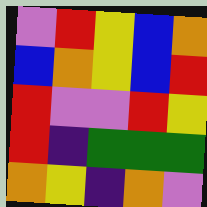[["violet", "red", "yellow", "blue", "orange"], ["blue", "orange", "yellow", "blue", "red"], ["red", "violet", "violet", "red", "yellow"], ["red", "indigo", "green", "green", "green"], ["orange", "yellow", "indigo", "orange", "violet"]]